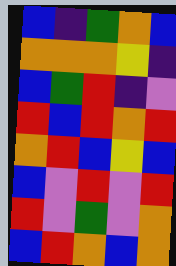[["blue", "indigo", "green", "orange", "blue"], ["orange", "orange", "orange", "yellow", "indigo"], ["blue", "green", "red", "indigo", "violet"], ["red", "blue", "red", "orange", "red"], ["orange", "red", "blue", "yellow", "blue"], ["blue", "violet", "red", "violet", "red"], ["red", "violet", "green", "violet", "orange"], ["blue", "red", "orange", "blue", "orange"]]